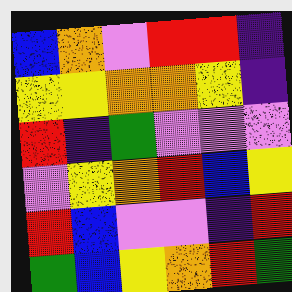[["blue", "orange", "violet", "red", "red", "indigo"], ["yellow", "yellow", "orange", "orange", "yellow", "indigo"], ["red", "indigo", "green", "violet", "violet", "violet"], ["violet", "yellow", "orange", "red", "blue", "yellow"], ["red", "blue", "violet", "violet", "indigo", "red"], ["green", "blue", "yellow", "orange", "red", "green"]]